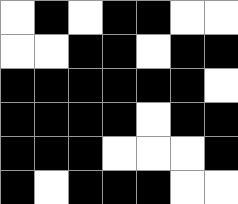[["white", "black", "white", "black", "black", "white", "white"], ["white", "white", "black", "black", "white", "black", "black"], ["black", "black", "black", "black", "black", "black", "white"], ["black", "black", "black", "black", "white", "black", "black"], ["black", "black", "black", "white", "white", "white", "black"], ["black", "white", "black", "black", "black", "white", "white"]]